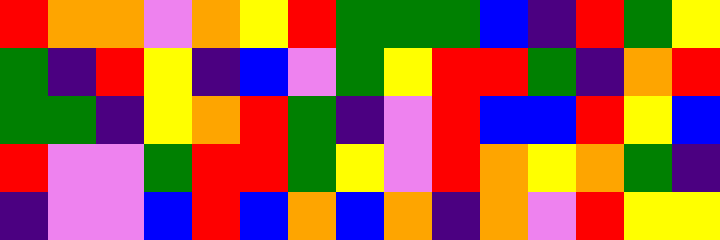[["red", "orange", "orange", "violet", "orange", "yellow", "red", "green", "green", "green", "blue", "indigo", "red", "green", "yellow"], ["green", "indigo", "red", "yellow", "indigo", "blue", "violet", "green", "yellow", "red", "red", "green", "indigo", "orange", "red"], ["green", "green", "indigo", "yellow", "orange", "red", "green", "indigo", "violet", "red", "blue", "blue", "red", "yellow", "blue"], ["red", "violet", "violet", "green", "red", "red", "green", "yellow", "violet", "red", "orange", "yellow", "orange", "green", "indigo"], ["indigo", "violet", "violet", "blue", "red", "blue", "orange", "blue", "orange", "indigo", "orange", "violet", "red", "yellow", "yellow"]]